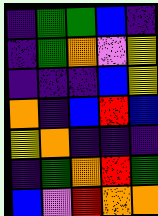[["indigo", "green", "green", "blue", "indigo"], ["indigo", "green", "orange", "violet", "yellow"], ["indigo", "indigo", "indigo", "blue", "yellow"], ["orange", "indigo", "blue", "red", "blue"], ["yellow", "orange", "indigo", "indigo", "indigo"], ["indigo", "green", "orange", "red", "green"], ["blue", "violet", "red", "orange", "orange"]]